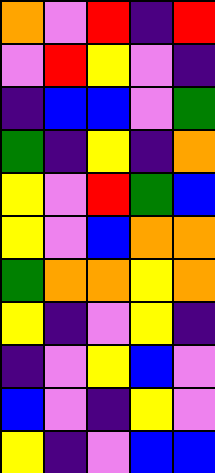[["orange", "violet", "red", "indigo", "red"], ["violet", "red", "yellow", "violet", "indigo"], ["indigo", "blue", "blue", "violet", "green"], ["green", "indigo", "yellow", "indigo", "orange"], ["yellow", "violet", "red", "green", "blue"], ["yellow", "violet", "blue", "orange", "orange"], ["green", "orange", "orange", "yellow", "orange"], ["yellow", "indigo", "violet", "yellow", "indigo"], ["indigo", "violet", "yellow", "blue", "violet"], ["blue", "violet", "indigo", "yellow", "violet"], ["yellow", "indigo", "violet", "blue", "blue"]]